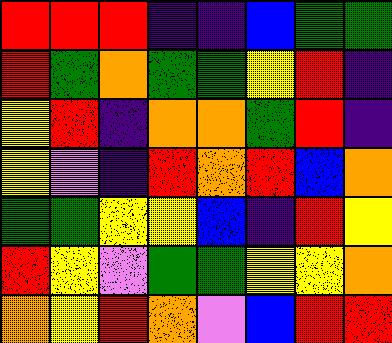[["red", "red", "red", "indigo", "indigo", "blue", "green", "green"], ["red", "green", "orange", "green", "green", "yellow", "red", "indigo"], ["yellow", "red", "indigo", "orange", "orange", "green", "red", "indigo"], ["yellow", "violet", "indigo", "red", "orange", "red", "blue", "orange"], ["green", "green", "yellow", "yellow", "blue", "indigo", "red", "yellow"], ["red", "yellow", "violet", "green", "green", "yellow", "yellow", "orange"], ["orange", "yellow", "red", "orange", "violet", "blue", "red", "red"]]